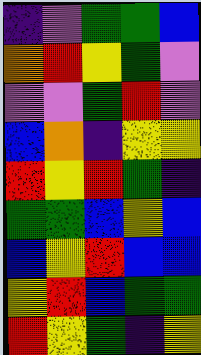[["indigo", "violet", "green", "green", "blue"], ["orange", "red", "yellow", "green", "violet"], ["violet", "violet", "green", "red", "violet"], ["blue", "orange", "indigo", "yellow", "yellow"], ["red", "yellow", "red", "green", "indigo"], ["green", "green", "blue", "yellow", "blue"], ["blue", "yellow", "red", "blue", "blue"], ["yellow", "red", "blue", "green", "green"], ["red", "yellow", "green", "indigo", "yellow"]]